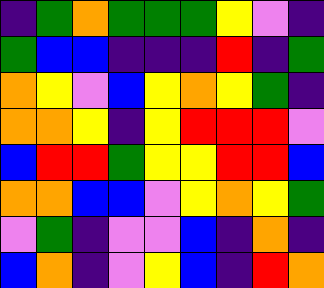[["indigo", "green", "orange", "green", "green", "green", "yellow", "violet", "indigo"], ["green", "blue", "blue", "indigo", "indigo", "indigo", "red", "indigo", "green"], ["orange", "yellow", "violet", "blue", "yellow", "orange", "yellow", "green", "indigo"], ["orange", "orange", "yellow", "indigo", "yellow", "red", "red", "red", "violet"], ["blue", "red", "red", "green", "yellow", "yellow", "red", "red", "blue"], ["orange", "orange", "blue", "blue", "violet", "yellow", "orange", "yellow", "green"], ["violet", "green", "indigo", "violet", "violet", "blue", "indigo", "orange", "indigo"], ["blue", "orange", "indigo", "violet", "yellow", "blue", "indigo", "red", "orange"]]